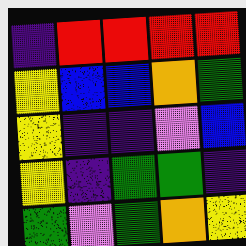[["indigo", "red", "red", "red", "red"], ["yellow", "blue", "blue", "orange", "green"], ["yellow", "indigo", "indigo", "violet", "blue"], ["yellow", "indigo", "green", "green", "indigo"], ["green", "violet", "green", "orange", "yellow"]]